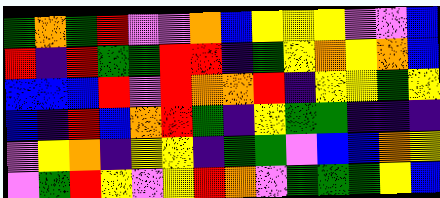[["green", "orange", "green", "red", "violet", "violet", "orange", "blue", "yellow", "yellow", "yellow", "violet", "violet", "blue"], ["red", "indigo", "red", "green", "green", "red", "red", "indigo", "green", "yellow", "orange", "yellow", "orange", "blue"], ["blue", "blue", "blue", "red", "violet", "red", "orange", "orange", "red", "indigo", "yellow", "yellow", "green", "yellow"], ["blue", "indigo", "red", "blue", "orange", "red", "green", "indigo", "yellow", "green", "green", "indigo", "indigo", "indigo"], ["violet", "yellow", "orange", "indigo", "yellow", "yellow", "indigo", "green", "green", "violet", "blue", "blue", "orange", "yellow"], ["violet", "green", "red", "yellow", "violet", "yellow", "red", "orange", "violet", "green", "green", "green", "yellow", "blue"]]